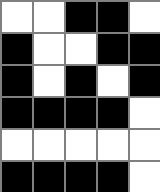[["white", "white", "black", "black", "white"], ["black", "white", "white", "black", "black"], ["black", "white", "black", "white", "black"], ["black", "black", "black", "black", "white"], ["white", "white", "white", "white", "white"], ["black", "black", "black", "black", "white"]]